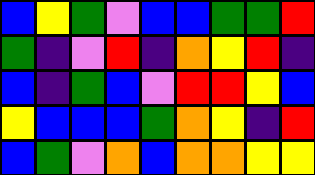[["blue", "yellow", "green", "violet", "blue", "blue", "green", "green", "red"], ["green", "indigo", "violet", "red", "indigo", "orange", "yellow", "red", "indigo"], ["blue", "indigo", "green", "blue", "violet", "red", "red", "yellow", "blue"], ["yellow", "blue", "blue", "blue", "green", "orange", "yellow", "indigo", "red"], ["blue", "green", "violet", "orange", "blue", "orange", "orange", "yellow", "yellow"]]